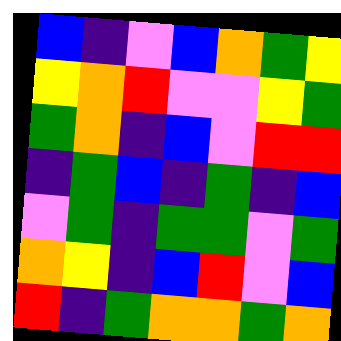[["blue", "indigo", "violet", "blue", "orange", "green", "yellow"], ["yellow", "orange", "red", "violet", "violet", "yellow", "green"], ["green", "orange", "indigo", "blue", "violet", "red", "red"], ["indigo", "green", "blue", "indigo", "green", "indigo", "blue"], ["violet", "green", "indigo", "green", "green", "violet", "green"], ["orange", "yellow", "indigo", "blue", "red", "violet", "blue"], ["red", "indigo", "green", "orange", "orange", "green", "orange"]]